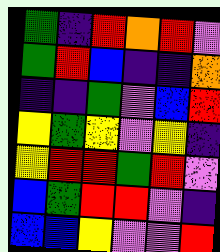[["green", "indigo", "red", "orange", "red", "violet"], ["green", "red", "blue", "indigo", "indigo", "orange"], ["indigo", "indigo", "green", "violet", "blue", "red"], ["yellow", "green", "yellow", "violet", "yellow", "indigo"], ["yellow", "red", "red", "green", "red", "violet"], ["blue", "green", "red", "red", "violet", "indigo"], ["blue", "blue", "yellow", "violet", "violet", "red"]]